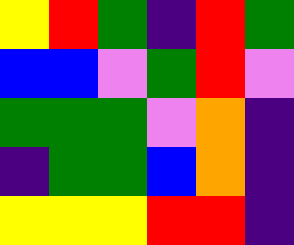[["yellow", "red", "green", "indigo", "red", "green"], ["blue", "blue", "violet", "green", "red", "violet"], ["green", "green", "green", "violet", "orange", "indigo"], ["indigo", "green", "green", "blue", "orange", "indigo"], ["yellow", "yellow", "yellow", "red", "red", "indigo"]]